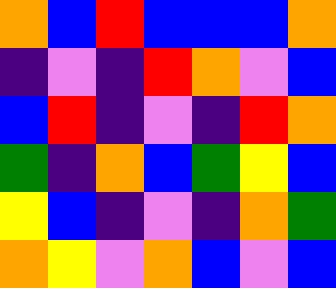[["orange", "blue", "red", "blue", "blue", "blue", "orange"], ["indigo", "violet", "indigo", "red", "orange", "violet", "blue"], ["blue", "red", "indigo", "violet", "indigo", "red", "orange"], ["green", "indigo", "orange", "blue", "green", "yellow", "blue"], ["yellow", "blue", "indigo", "violet", "indigo", "orange", "green"], ["orange", "yellow", "violet", "orange", "blue", "violet", "blue"]]